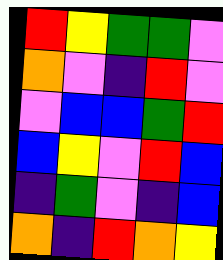[["red", "yellow", "green", "green", "violet"], ["orange", "violet", "indigo", "red", "violet"], ["violet", "blue", "blue", "green", "red"], ["blue", "yellow", "violet", "red", "blue"], ["indigo", "green", "violet", "indigo", "blue"], ["orange", "indigo", "red", "orange", "yellow"]]